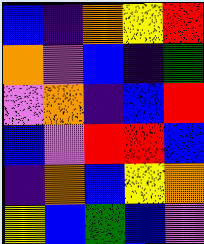[["blue", "indigo", "orange", "yellow", "red"], ["orange", "violet", "blue", "indigo", "green"], ["violet", "orange", "indigo", "blue", "red"], ["blue", "violet", "red", "red", "blue"], ["indigo", "orange", "blue", "yellow", "orange"], ["yellow", "blue", "green", "blue", "violet"]]